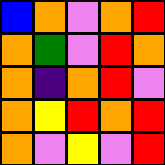[["blue", "orange", "violet", "orange", "red"], ["orange", "green", "violet", "red", "orange"], ["orange", "indigo", "orange", "red", "violet"], ["orange", "yellow", "red", "orange", "red"], ["orange", "violet", "yellow", "violet", "red"]]